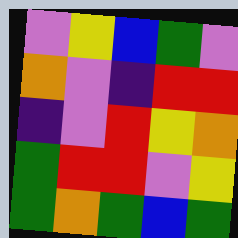[["violet", "yellow", "blue", "green", "violet"], ["orange", "violet", "indigo", "red", "red"], ["indigo", "violet", "red", "yellow", "orange"], ["green", "red", "red", "violet", "yellow"], ["green", "orange", "green", "blue", "green"]]